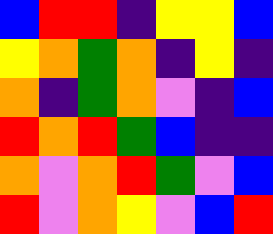[["blue", "red", "red", "indigo", "yellow", "yellow", "blue"], ["yellow", "orange", "green", "orange", "indigo", "yellow", "indigo"], ["orange", "indigo", "green", "orange", "violet", "indigo", "blue"], ["red", "orange", "red", "green", "blue", "indigo", "indigo"], ["orange", "violet", "orange", "red", "green", "violet", "blue"], ["red", "violet", "orange", "yellow", "violet", "blue", "red"]]